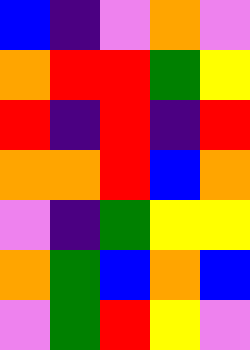[["blue", "indigo", "violet", "orange", "violet"], ["orange", "red", "red", "green", "yellow"], ["red", "indigo", "red", "indigo", "red"], ["orange", "orange", "red", "blue", "orange"], ["violet", "indigo", "green", "yellow", "yellow"], ["orange", "green", "blue", "orange", "blue"], ["violet", "green", "red", "yellow", "violet"]]